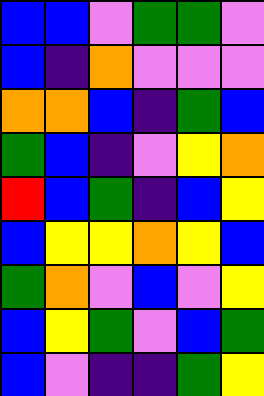[["blue", "blue", "violet", "green", "green", "violet"], ["blue", "indigo", "orange", "violet", "violet", "violet"], ["orange", "orange", "blue", "indigo", "green", "blue"], ["green", "blue", "indigo", "violet", "yellow", "orange"], ["red", "blue", "green", "indigo", "blue", "yellow"], ["blue", "yellow", "yellow", "orange", "yellow", "blue"], ["green", "orange", "violet", "blue", "violet", "yellow"], ["blue", "yellow", "green", "violet", "blue", "green"], ["blue", "violet", "indigo", "indigo", "green", "yellow"]]